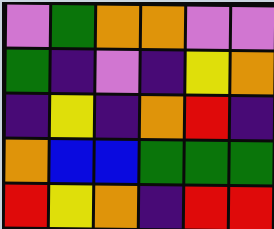[["violet", "green", "orange", "orange", "violet", "violet"], ["green", "indigo", "violet", "indigo", "yellow", "orange"], ["indigo", "yellow", "indigo", "orange", "red", "indigo"], ["orange", "blue", "blue", "green", "green", "green"], ["red", "yellow", "orange", "indigo", "red", "red"]]